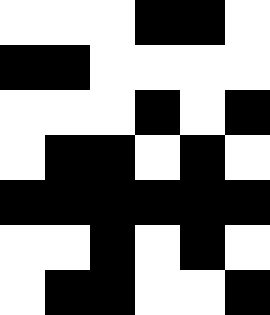[["white", "white", "white", "black", "black", "white"], ["black", "black", "white", "white", "white", "white"], ["white", "white", "white", "black", "white", "black"], ["white", "black", "black", "white", "black", "white"], ["black", "black", "black", "black", "black", "black"], ["white", "white", "black", "white", "black", "white"], ["white", "black", "black", "white", "white", "black"]]